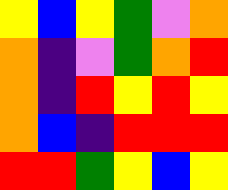[["yellow", "blue", "yellow", "green", "violet", "orange"], ["orange", "indigo", "violet", "green", "orange", "red"], ["orange", "indigo", "red", "yellow", "red", "yellow"], ["orange", "blue", "indigo", "red", "red", "red"], ["red", "red", "green", "yellow", "blue", "yellow"]]